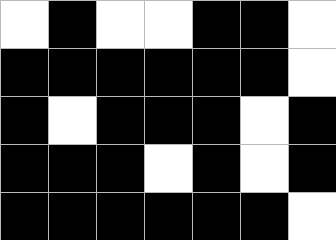[["white", "black", "white", "white", "black", "black", "white"], ["black", "black", "black", "black", "black", "black", "white"], ["black", "white", "black", "black", "black", "white", "black"], ["black", "black", "black", "white", "black", "white", "black"], ["black", "black", "black", "black", "black", "black", "white"]]